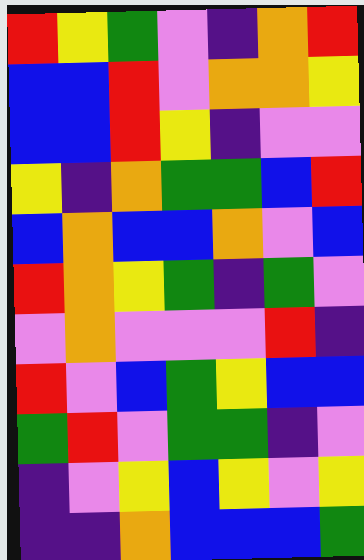[["red", "yellow", "green", "violet", "indigo", "orange", "red"], ["blue", "blue", "red", "violet", "orange", "orange", "yellow"], ["blue", "blue", "red", "yellow", "indigo", "violet", "violet"], ["yellow", "indigo", "orange", "green", "green", "blue", "red"], ["blue", "orange", "blue", "blue", "orange", "violet", "blue"], ["red", "orange", "yellow", "green", "indigo", "green", "violet"], ["violet", "orange", "violet", "violet", "violet", "red", "indigo"], ["red", "violet", "blue", "green", "yellow", "blue", "blue"], ["green", "red", "violet", "green", "green", "indigo", "violet"], ["indigo", "violet", "yellow", "blue", "yellow", "violet", "yellow"], ["indigo", "indigo", "orange", "blue", "blue", "blue", "green"]]